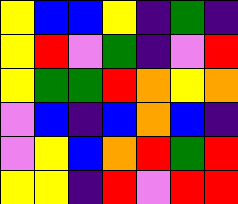[["yellow", "blue", "blue", "yellow", "indigo", "green", "indigo"], ["yellow", "red", "violet", "green", "indigo", "violet", "red"], ["yellow", "green", "green", "red", "orange", "yellow", "orange"], ["violet", "blue", "indigo", "blue", "orange", "blue", "indigo"], ["violet", "yellow", "blue", "orange", "red", "green", "red"], ["yellow", "yellow", "indigo", "red", "violet", "red", "red"]]